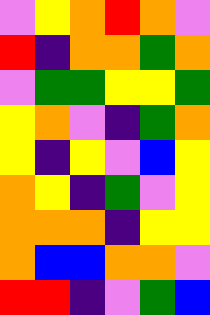[["violet", "yellow", "orange", "red", "orange", "violet"], ["red", "indigo", "orange", "orange", "green", "orange"], ["violet", "green", "green", "yellow", "yellow", "green"], ["yellow", "orange", "violet", "indigo", "green", "orange"], ["yellow", "indigo", "yellow", "violet", "blue", "yellow"], ["orange", "yellow", "indigo", "green", "violet", "yellow"], ["orange", "orange", "orange", "indigo", "yellow", "yellow"], ["orange", "blue", "blue", "orange", "orange", "violet"], ["red", "red", "indigo", "violet", "green", "blue"]]